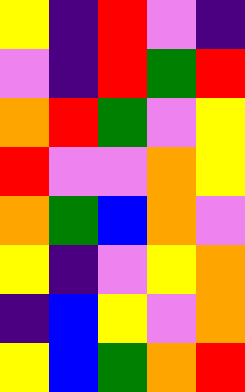[["yellow", "indigo", "red", "violet", "indigo"], ["violet", "indigo", "red", "green", "red"], ["orange", "red", "green", "violet", "yellow"], ["red", "violet", "violet", "orange", "yellow"], ["orange", "green", "blue", "orange", "violet"], ["yellow", "indigo", "violet", "yellow", "orange"], ["indigo", "blue", "yellow", "violet", "orange"], ["yellow", "blue", "green", "orange", "red"]]